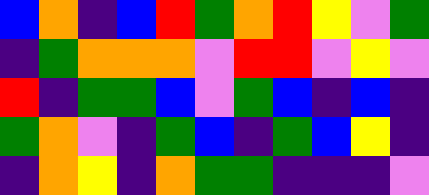[["blue", "orange", "indigo", "blue", "red", "green", "orange", "red", "yellow", "violet", "green"], ["indigo", "green", "orange", "orange", "orange", "violet", "red", "red", "violet", "yellow", "violet"], ["red", "indigo", "green", "green", "blue", "violet", "green", "blue", "indigo", "blue", "indigo"], ["green", "orange", "violet", "indigo", "green", "blue", "indigo", "green", "blue", "yellow", "indigo"], ["indigo", "orange", "yellow", "indigo", "orange", "green", "green", "indigo", "indigo", "indigo", "violet"]]